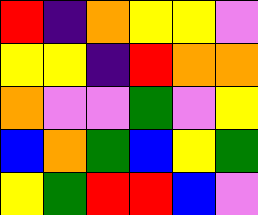[["red", "indigo", "orange", "yellow", "yellow", "violet"], ["yellow", "yellow", "indigo", "red", "orange", "orange"], ["orange", "violet", "violet", "green", "violet", "yellow"], ["blue", "orange", "green", "blue", "yellow", "green"], ["yellow", "green", "red", "red", "blue", "violet"]]